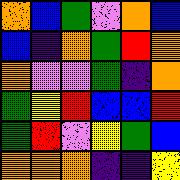[["orange", "blue", "green", "violet", "orange", "blue"], ["blue", "indigo", "orange", "green", "red", "orange"], ["orange", "violet", "violet", "green", "indigo", "orange"], ["green", "yellow", "red", "blue", "blue", "red"], ["green", "red", "violet", "yellow", "green", "blue"], ["orange", "orange", "orange", "indigo", "indigo", "yellow"]]